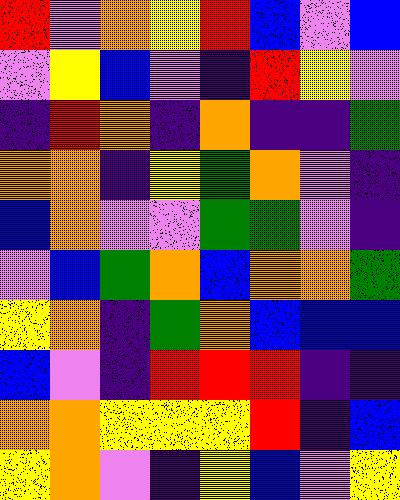[["red", "violet", "orange", "yellow", "red", "blue", "violet", "blue"], ["violet", "yellow", "blue", "violet", "indigo", "red", "yellow", "violet"], ["indigo", "red", "orange", "indigo", "orange", "indigo", "indigo", "green"], ["orange", "orange", "indigo", "yellow", "green", "orange", "violet", "indigo"], ["blue", "orange", "violet", "violet", "green", "green", "violet", "indigo"], ["violet", "blue", "green", "orange", "blue", "orange", "orange", "green"], ["yellow", "orange", "indigo", "green", "orange", "blue", "blue", "blue"], ["blue", "violet", "indigo", "red", "red", "red", "indigo", "indigo"], ["orange", "orange", "yellow", "yellow", "yellow", "red", "indigo", "blue"], ["yellow", "orange", "violet", "indigo", "yellow", "blue", "violet", "yellow"]]